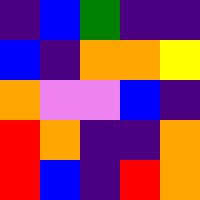[["indigo", "blue", "green", "indigo", "indigo"], ["blue", "indigo", "orange", "orange", "yellow"], ["orange", "violet", "violet", "blue", "indigo"], ["red", "orange", "indigo", "indigo", "orange"], ["red", "blue", "indigo", "red", "orange"]]